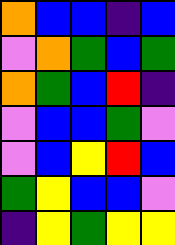[["orange", "blue", "blue", "indigo", "blue"], ["violet", "orange", "green", "blue", "green"], ["orange", "green", "blue", "red", "indigo"], ["violet", "blue", "blue", "green", "violet"], ["violet", "blue", "yellow", "red", "blue"], ["green", "yellow", "blue", "blue", "violet"], ["indigo", "yellow", "green", "yellow", "yellow"]]